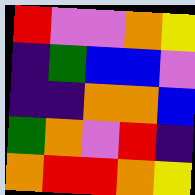[["red", "violet", "violet", "orange", "yellow"], ["indigo", "green", "blue", "blue", "violet"], ["indigo", "indigo", "orange", "orange", "blue"], ["green", "orange", "violet", "red", "indigo"], ["orange", "red", "red", "orange", "yellow"]]